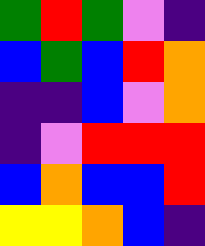[["green", "red", "green", "violet", "indigo"], ["blue", "green", "blue", "red", "orange"], ["indigo", "indigo", "blue", "violet", "orange"], ["indigo", "violet", "red", "red", "red"], ["blue", "orange", "blue", "blue", "red"], ["yellow", "yellow", "orange", "blue", "indigo"]]